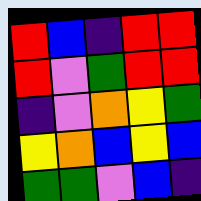[["red", "blue", "indigo", "red", "red"], ["red", "violet", "green", "red", "red"], ["indigo", "violet", "orange", "yellow", "green"], ["yellow", "orange", "blue", "yellow", "blue"], ["green", "green", "violet", "blue", "indigo"]]